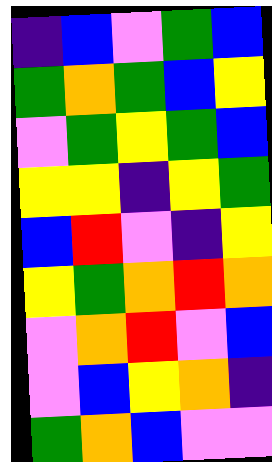[["indigo", "blue", "violet", "green", "blue"], ["green", "orange", "green", "blue", "yellow"], ["violet", "green", "yellow", "green", "blue"], ["yellow", "yellow", "indigo", "yellow", "green"], ["blue", "red", "violet", "indigo", "yellow"], ["yellow", "green", "orange", "red", "orange"], ["violet", "orange", "red", "violet", "blue"], ["violet", "blue", "yellow", "orange", "indigo"], ["green", "orange", "blue", "violet", "violet"]]